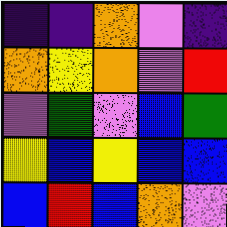[["indigo", "indigo", "orange", "violet", "indigo"], ["orange", "yellow", "orange", "violet", "red"], ["violet", "green", "violet", "blue", "green"], ["yellow", "blue", "yellow", "blue", "blue"], ["blue", "red", "blue", "orange", "violet"]]